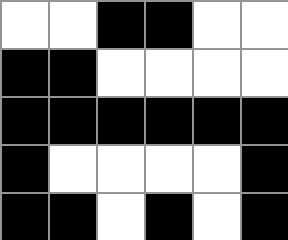[["white", "white", "black", "black", "white", "white"], ["black", "black", "white", "white", "white", "white"], ["black", "black", "black", "black", "black", "black"], ["black", "white", "white", "white", "white", "black"], ["black", "black", "white", "black", "white", "black"]]